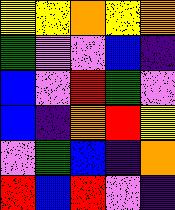[["yellow", "yellow", "orange", "yellow", "orange"], ["green", "violet", "violet", "blue", "indigo"], ["blue", "violet", "red", "green", "violet"], ["blue", "indigo", "orange", "red", "yellow"], ["violet", "green", "blue", "indigo", "orange"], ["red", "blue", "red", "violet", "indigo"]]